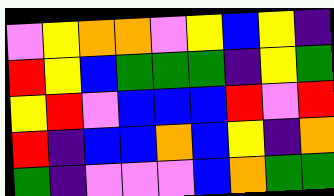[["violet", "yellow", "orange", "orange", "violet", "yellow", "blue", "yellow", "indigo"], ["red", "yellow", "blue", "green", "green", "green", "indigo", "yellow", "green"], ["yellow", "red", "violet", "blue", "blue", "blue", "red", "violet", "red"], ["red", "indigo", "blue", "blue", "orange", "blue", "yellow", "indigo", "orange"], ["green", "indigo", "violet", "violet", "violet", "blue", "orange", "green", "green"]]